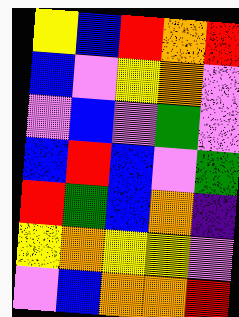[["yellow", "blue", "red", "orange", "red"], ["blue", "violet", "yellow", "orange", "violet"], ["violet", "blue", "violet", "green", "violet"], ["blue", "red", "blue", "violet", "green"], ["red", "green", "blue", "orange", "indigo"], ["yellow", "orange", "yellow", "yellow", "violet"], ["violet", "blue", "orange", "orange", "red"]]